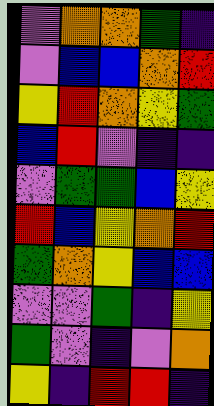[["violet", "orange", "orange", "green", "indigo"], ["violet", "blue", "blue", "orange", "red"], ["yellow", "red", "orange", "yellow", "green"], ["blue", "red", "violet", "indigo", "indigo"], ["violet", "green", "green", "blue", "yellow"], ["red", "blue", "yellow", "orange", "red"], ["green", "orange", "yellow", "blue", "blue"], ["violet", "violet", "green", "indigo", "yellow"], ["green", "violet", "indigo", "violet", "orange"], ["yellow", "indigo", "red", "red", "indigo"]]